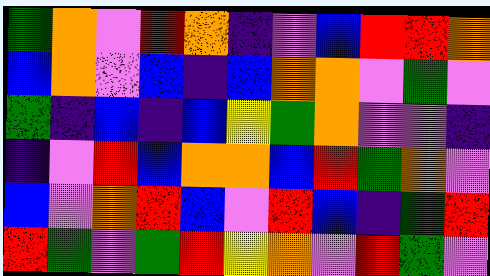[["green", "orange", "violet", "red", "orange", "indigo", "violet", "blue", "red", "red", "orange"], ["blue", "orange", "violet", "blue", "indigo", "blue", "orange", "orange", "violet", "green", "violet"], ["green", "indigo", "blue", "indigo", "blue", "yellow", "green", "orange", "violet", "violet", "indigo"], ["indigo", "violet", "red", "blue", "orange", "orange", "blue", "red", "green", "orange", "violet"], ["blue", "violet", "orange", "red", "blue", "violet", "red", "blue", "indigo", "green", "red"], ["red", "green", "violet", "green", "red", "yellow", "orange", "violet", "red", "green", "violet"]]